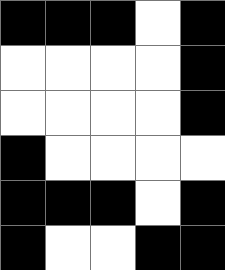[["black", "black", "black", "white", "black"], ["white", "white", "white", "white", "black"], ["white", "white", "white", "white", "black"], ["black", "white", "white", "white", "white"], ["black", "black", "black", "white", "black"], ["black", "white", "white", "black", "black"]]